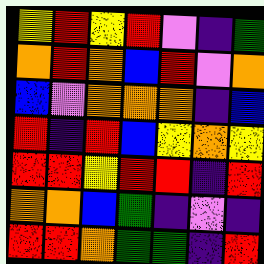[["yellow", "red", "yellow", "red", "violet", "indigo", "green"], ["orange", "red", "orange", "blue", "red", "violet", "orange"], ["blue", "violet", "orange", "orange", "orange", "indigo", "blue"], ["red", "indigo", "red", "blue", "yellow", "orange", "yellow"], ["red", "red", "yellow", "red", "red", "indigo", "red"], ["orange", "orange", "blue", "green", "indigo", "violet", "indigo"], ["red", "red", "orange", "green", "green", "indigo", "red"]]